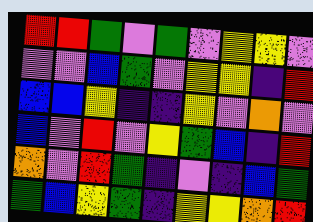[["red", "red", "green", "violet", "green", "violet", "yellow", "yellow", "violet"], ["violet", "violet", "blue", "green", "violet", "yellow", "yellow", "indigo", "red"], ["blue", "blue", "yellow", "indigo", "indigo", "yellow", "violet", "orange", "violet"], ["blue", "violet", "red", "violet", "yellow", "green", "blue", "indigo", "red"], ["orange", "violet", "red", "green", "indigo", "violet", "indigo", "blue", "green"], ["green", "blue", "yellow", "green", "indigo", "yellow", "yellow", "orange", "red"]]